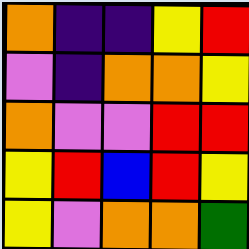[["orange", "indigo", "indigo", "yellow", "red"], ["violet", "indigo", "orange", "orange", "yellow"], ["orange", "violet", "violet", "red", "red"], ["yellow", "red", "blue", "red", "yellow"], ["yellow", "violet", "orange", "orange", "green"]]